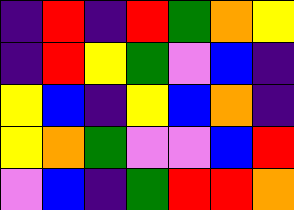[["indigo", "red", "indigo", "red", "green", "orange", "yellow"], ["indigo", "red", "yellow", "green", "violet", "blue", "indigo"], ["yellow", "blue", "indigo", "yellow", "blue", "orange", "indigo"], ["yellow", "orange", "green", "violet", "violet", "blue", "red"], ["violet", "blue", "indigo", "green", "red", "red", "orange"]]